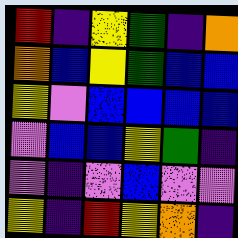[["red", "indigo", "yellow", "green", "indigo", "orange"], ["orange", "blue", "yellow", "green", "blue", "blue"], ["yellow", "violet", "blue", "blue", "blue", "blue"], ["violet", "blue", "blue", "yellow", "green", "indigo"], ["violet", "indigo", "violet", "blue", "violet", "violet"], ["yellow", "indigo", "red", "yellow", "orange", "indigo"]]